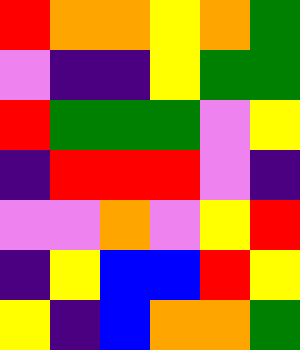[["red", "orange", "orange", "yellow", "orange", "green"], ["violet", "indigo", "indigo", "yellow", "green", "green"], ["red", "green", "green", "green", "violet", "yellow"], ["indigo", "red", "red", "red", "violet", "indigo"], ["violet", "violet", "orange", "violet", "yellow", "red"], ["indigo", "yellow", "blue", "blue", "red", "yellow"], ["yellow", "indigo", "blue", "orange", "orange", "green"]]